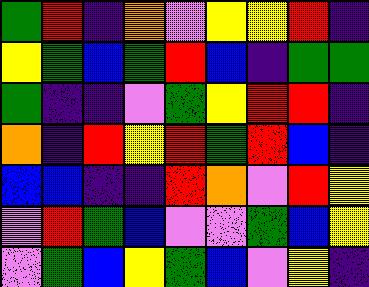[["green", "red", "indigo", "orange", "violet", "yellow", "yellow", "red", "indigo"], ["yellow", "green", "blue", "green", "red", "blue", "indigo", "green", "green"], ["green", "indigo", "indigo", "violet", "green", "yellow", "red", "red", "indigo"], ["orange", "indigo", "red", "yellow", "red", "green", "red", "blue", "indigo"], ["blue", "blue", "indigo", "indigo", "red", "orange", "violet", "red", "yellow"], ["violet", "red", "green", "blue", "violet", "violet", "green", "blue", "yellow"], ["violet", "green", "blue", "yellow", "green", "blue", "violet", "yellow", "indigo"]]